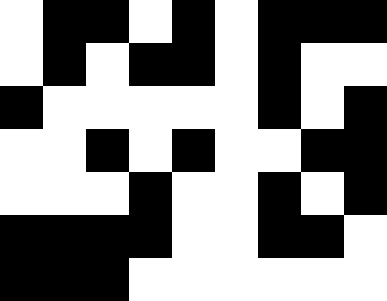[["white", "black", "black", "white", "black", "white", "black", "black", "black"], ["white", "black", "white", "black", "black", "white", "black", "white", "white"], ["black", "white", "white", "white", "white", "white", "black", "white", "black"], ["white", "white", "black", "white", "black", "white", "white", "black", "black"], ["white", "white", "white", "black", "white", "white", "black", "white", "black"], ["black", "black", "black", "black", "white", "white", "black", "black", "white"], ["black", "black", "black", "white", "white", "white", "white", "white", "white"]]